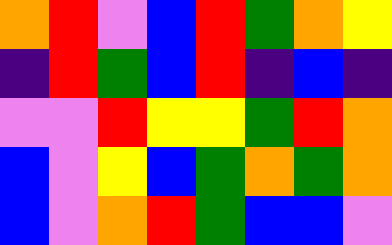[["orange", "red", "violet", "blue", "red", "green", "orange", "yellow"], ["indigo", "red", "green", "blue", "red", "indigo", "blue", "indigo"], ["violet", "violet", "red", "yellow", "yellow", "green", "red", "orange"], ["blue", "violet", "yellow", "blue", "green", "orange", "green", "orange"], ["blue", "violet", "orange", "red", "green", "blue", "blue", "violet"]]